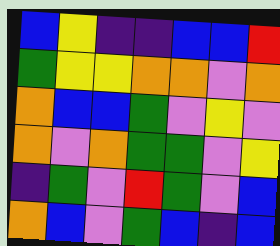[["blue", "yellow", "indigo", "indigo", "blue", "blue", "red"], ["green", "yellow", "yellow", "orange", "orange", "violet", "orange"], ["orange", "blue", "blue", "green", "violet", "yellow", "violet"], ["orange", "violet", "orange", "green", "green", "violet", "yellow"], ["indigo", "green", "violet", "red", "green", "violet", "blue"], ["orange", "blue", "violet", "green", "blue", "indigo", "blue"]]